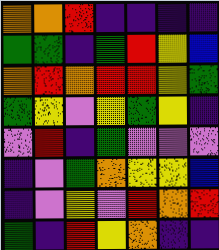[["orange", "orange", "red", "indigo", "indigo", "indigo", "indigo"], ["green", "green", "indigo", "green", "red", "yellow", "blue"], ["orange", "red", "orange", "red", "red", "yellow", "green"], ["green", "yellow", "violet", "yellow", "green", "yellow", "indigo"], ["violet", "red", "indigo", "green", "violet", "violet", "violet"], ["indigo", "violet", "green", "orange", "yellow", "yellow", "blue"], ["indigo", "violet", "yellow", "violet", "red", "orange", "red"], ["green", "indigo", "red", "yellow", "orange", "indigo", "indigo"]]